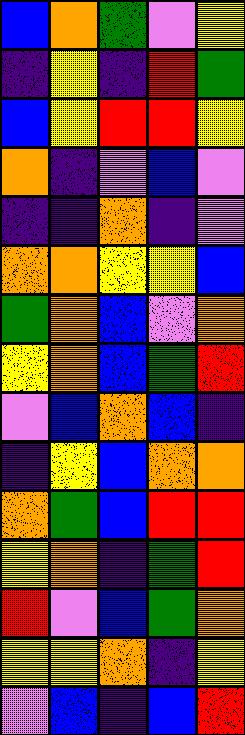[["blue", "orange", "green", "violet", "yellow"], ["indigo", "yellow", "indigo", "red", "green"], ["blue", "yellow", "red", "red", "yellow"], ["orange", "indigo", "violet", "blue", "violet"], ["indigo", "indigo", "orange", "indigo", "violet"], ["orange", "orange", "yellow", "yellow", "blue"], ["green", "orange", "blue", "violet", "orange"], ["yellow", "orange", "blue", "green", "red"], ["violet", "blue", "orange", "blue", "indigo"], ["indigo", "yellow", "blue", "orange", "orange"], ["orange", "green", "blue", "red", "red"], ["yellow", "orange", "indigo", "green", "red"], ["red", "violet", "blue", "green", "orange"], ["yellow", "yellow", "orange", "indigo", "yellow"], ["violet", "blue", "indigo", "blue", "red"]]